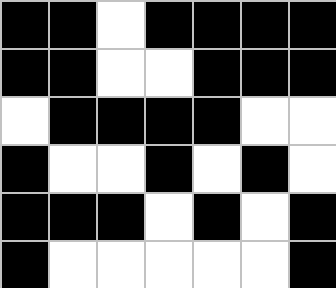[["black", "black", "white", "black", "black", "black", "black"], ["black", "black", "white", "white", "black", "black", "black"], ["white", "black", "black", "black", "black", "white", "white"], ["black", "white", "white", "black", "white", "black", "white"], ["black", "black", "black", "white", "black", "white", "black"], ["black", "white", "white", "white", "white", "white", "black"]]